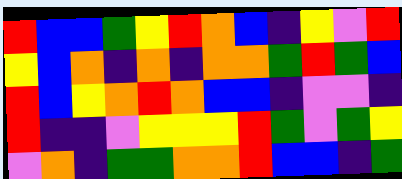[["red", "blue", "blue", "green", "yellow", "red", "orange", "blue", "indigo", "yellow", "violet", "red"], ["yellow", "blue", "orange", "indigo", "orange", "indigo", "orange", "orange", "green", "red", "green", "blue"], ["red", "blue", "yellow", "orange", "red", "orange", "blue", "blue", "indigo", "violet", "violet", "indigo"], ["red", "indigo", "indigo", "violet", "yellow", "yellow", "yellow", "red", "green", "violet", "green", "yellow"], ["violet", "orange", "indigo", "green", "green", "orange", "orange", "red", "blue", "blue", "indigo", "green"]]